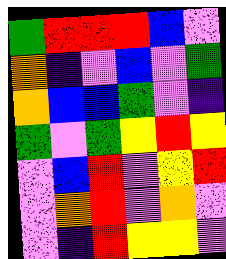[["green", "red", "red", "red", "blue", "violet"], ["orange", "indigo", "violet", "blue", "violet", "green"], ["orange", "blue", "blue", "green", "violet", "indigo"], ["green", "violet", "green", "yellow", "red", "yellow"], ["violet", "blue", "red", "violet", "yellow", "red"], ["violet", "orange", "red", "violet", "orange", "violet"], ["violet", "indigo", "red", "yellow", "yellow", "violet"]]